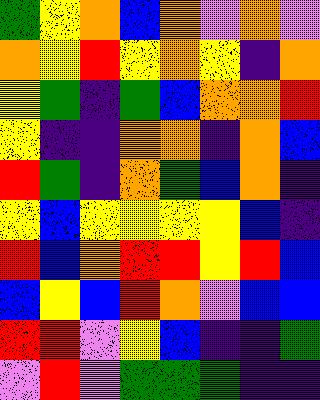[["green", "yellow", "orange", "blue", "orange", "violet", "orange", "violet"], ["orange", "yellow", "red", "yellow", "orange", "yellow", "indigo", "orange"], ["yellow", "green", "indigo", "green", "blue", "orange", "orange", "red"], ["yellow", "indigo", "indigo", "orange", "orange", "indigo", "orange", "blue"], ["red", "green", "indigo", "orange", "green", "blue", "orange", "indigo"], ["yellow", "blue", "yellow", "yellow", "yellow", "yellow", "blue", "indigo"], ["red", "blue", "orange", "red", "red", "yellow", "red", "blue"], ["blue", "yellow", "blue", "red", "orange", "violet", "blue", "blue"], ["red", "red", "violet", "yellow", "blue", "indigo", "indigo", "green"], ["violet", "red", "violet", "green", "green", "green", "indigo", "indigo"]]